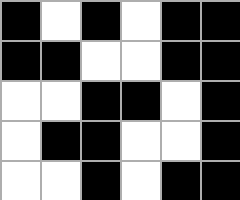[["black", "white", "black", "white", "black", "black"], ["black", "black", "white", "white", "black", "black"], ["white", "white", "black", "black", "white", "black"], ["white", "black", "black", "white", "white", "black"], ["white", "white", "black", "white", "black", "black"]]